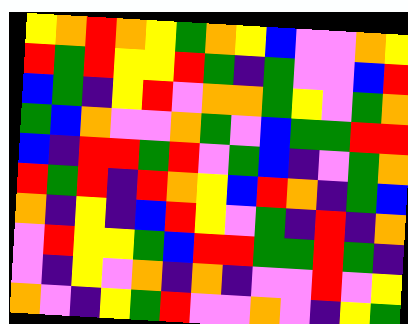[["yellow", "orange", "red", "orange", "yellow", "green", "orange", "yellow", "blue", "violet", "violet", "orange", "yellow"], ["red", "green", "red", "yellow", "yellow", "red", "green", "indigo", "green", "violet", "violet", "blue", "red"], ["blue", "green", "indigo", "yellow", "red", "violet", "orange", "orange", "green", "yellow", "violet", "green", "orange"], ["green", "blue", "orange", "violet", "violet", "orange", "green", "violet", "blue", "green", "green", "red", "red"], ["blue", "indigo", "red", "red", "green", "red", "violet", "green", "blue", "indigo", "violet", "green", "orange"], ["red", "green", "red", "indigo", "red", "orange", "yellow", "blue", "red", "orange", "indigo", "green", "blue"], ["orange", "indigo", "yellow", "indigo", "blue", "red", "yellow", "violet", "green", "indigo", "red", "indigo", "orange"], ["violet", "red", "yellow", "yellow", "green", "blue", "red", "red", "green", "green", "red", "green", "indigo"], ["violet", "indigo", "yellow", "violet", "orange", "indigo", "orange", "indigo", "violet", "violet", "red", "violet", "yellow"], ["orange", "violet", "indigo", "yellow", "green", "red", "violet", "violet", "orange", "violet", "indigo", "yellow", "green"]]